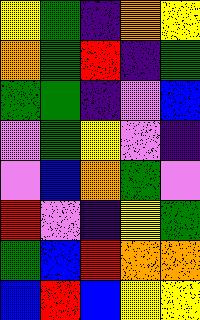[["yellow", "green", "indigo", "orange", "yellow"], ["orange", "green", "red", "indigo", "green"], ["green", "green", "indigo", "violet", "blue"], ["violet", "green", "yellow", "violet", "indigo"], ["violet", "blue", "orange", "green", "violet"], ["red", "violet", "indigo", "yellow", "green"], ["green", "blue", "red", "orange", "orange"], ["blue", "red", "blue", "yellow", "yellow"]]